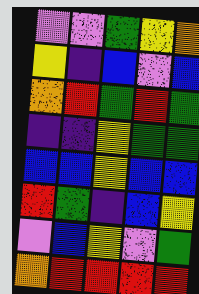[["violet", "violet", "green", "yellow", "orange"], ["yellow", "indigo", "blue", "violet", "blue"], ["orange", "red", "green", "red", "green"], ["indigo", "indigo", "yellow", "green", "green"], ["blue", "blue", "yellow", "blue", "blue"], ["red", "green", "indigo", "blue", "yellow"], ["violet", "blue", "yellow", "violet", "green"], ["orange", "red", "red", "red", "red"]]